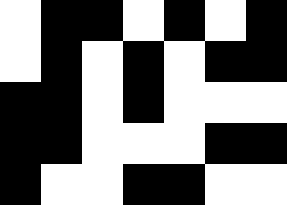[["white", "black", "black", "white", "black", "white", "black"], ["white", "black", "white", "black", "white", "black", "black"], ["black", "black", "white", "black", "white", "white", "white"], ["black", "black", "white", "white", "white", "black", "black"], ["black", "white", "white", "black", "black", "white", "white"]]